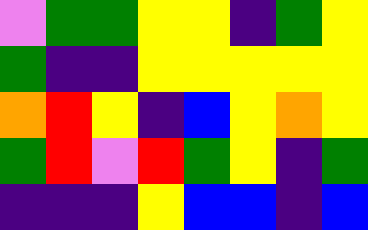[["violet", "green", "green", "yellow", "yellow", "indigo", "green", "yellow"], ["green", "indigo", "indigo", "yellow", "yellow", "yellow", "yellow", "yellow"], ["orange", "red", "yellow", "indigo", "blue", "yellow", "orange", "yellow"], ["green", "red", "violet", "red", "green", "yellow", "indigo", "green"], ["indigo", "indigo", "indigo", "yellow", "blue", "blue", "indigo", "blue"]]